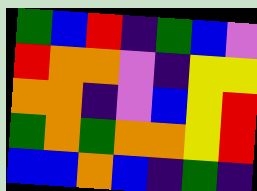[["green", "blue", "red", "indigo", "green", "blue", "violet"], ["red", "orange", "orange", "violet", "indigo", "yellow", "yellow"], ["orange", "orange", "indigo", "violet", "blue", "yellow", "red"], ["green", "orange", "green", "orange", "orange", "yellow", "red"], ["blue", "blue", "orange", "blue", "indigo", "green", "indigo"]]